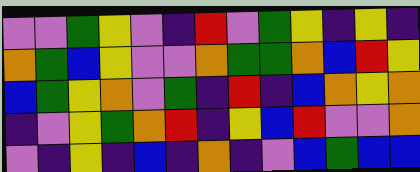[["violet", "violet", "green", "yellow", "violet", "indigo", "red", "violet", "green", "yellow", "indigo", "yellow", "indigo"], ["orange", "green", "blue", "yellow", "violet", "violet", "orange", "green", "green", "orange", "blue", "red", "yellow"], ["blue", "green", "yellow", "orange", "violet", "green", "indigo", "red", "indigo", "blue", "orange", "yellow", "orange"], ["indigo", "violet", "yellow", "green", "orange", "red", "indigo", "yellow", "blue", "red", "violet", "violet", "orange"], ["violet", "indigo", "yellow", "indigo", "blue", "indigo", "orange", "indigo", "violet", "blue", "green", "blue", "blue"]]